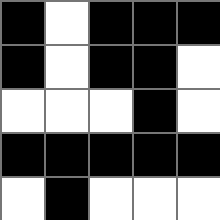[["black", "white", "black", "black", "black"], ["black", "white", "black", "black", "white"], ["white", "white", "white", "black", "white"], ["black", "black", "black", "black", "black"], ["white", "black", "white", "white", "white"]]